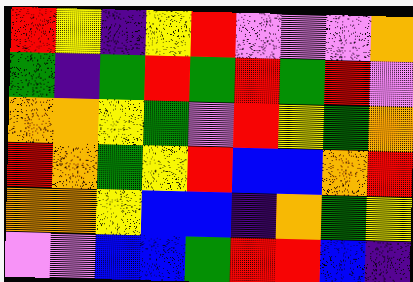[["red", "yellow", "indigo", "yellow", "red", "violet", "violet", "violet", "orange"], ["green", "indigo", "green", "red", "green", "red", "green", "red", "violet"], ["orange", "orange", "yellow", "green", "violet", "red", "yellow", "green", "orange"], ["red", "orange", "green", "yellow", "red", "blue", "blue", "orange", "red"], ["orange", "orange", "yellow", "blue", "blue", "indigo", "orange", "green", "yellow"], ["violet", "violet", "blue", "blue", "green", "red", "red", "blue", "indigo"]]